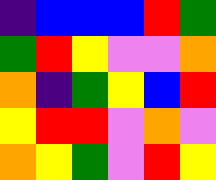[["indigo", "blue", "blue", "blue", "red", "green"], ["green", "red", "yellow", "violet", "violet", "orange"], ["orange", "indigo", "green", "yellow", "blue", "red"], ["yellow", "red", "red", "violet", "orange", "violet"], ["orange", "yellow", "green", "violet", "red", "yellow"]]